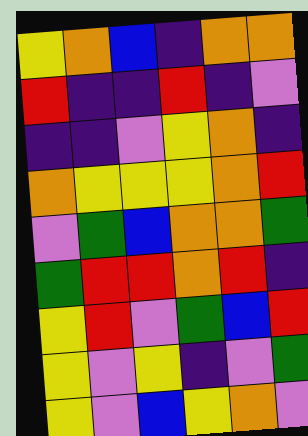[["yellow", "orange", "blue", "indigo", "orange", "orange"], ["red", "indigo", "indigo", "red", "indigo", "violet"], ["indigo", "indigo", "violet", "yellow", "orange", "indigo"], ["orange", "yellow", "yellow", "yellow", "orange", "red"], ["violet", "green", "blue", "orange", "orange", "green"], ["green", "red", "red", "orange", "red", "indigo"], ["yellow", "red", "violet", "green", "blue", "red"], ["yellow", "violet", "yellow", "indigo", "violet", "green"], ["yellow", "violet", "blue", "yellow", "orange", "violet"]]